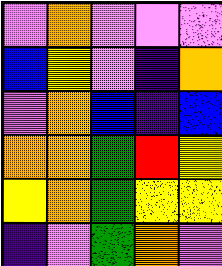[["violet", "orange", "violet", "violet", "violet"], ["blue", "yellow", "violet", "indigo", "orange"], ["violet", "orange", "blue", "indigo", "blue"], ["orange", "orange", "green", "red", "yellow"], ["yellow", "orange", "green", "yellow", "yellow"], ["indigo", "violet", "green", "orange", "violet"]]